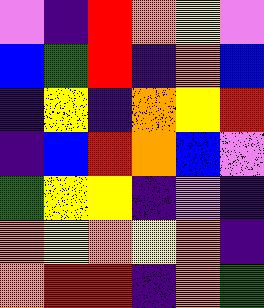[["violet", "indigo", "red", "orange", "yellow", "violet"], ["blue", "green", "red", "indigo", "orange", "blue"], ["indigo", "yellow", "indigo", "orange", "yellow", "red"], ["indigo", "blue", "red", "orange", "blue", "violet"], ["green", "yellow", "yellow", "indigo", "violet", "indigo"], ["orange", "yellow", "orange", "yellow", "orange", "indigo"], ["orange", "red", "red", "indigo", "orange", "green"]]